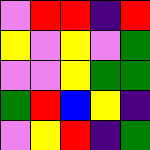[["violet", "red", "red", "indigo", "red"], ["yellow", "violet", "yellow", "violet", "green"], ["violet", "violet", "yellow", "green", "green"], ["green", "red", "blue", "yellow", "indigo"], ["violet", "yellow", "red", "indigo", "green"]]